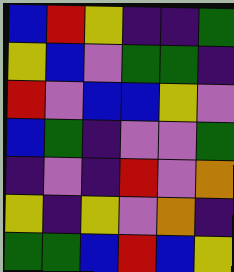[["blue", "red", "yellow", "indigo", "indigo", "green"], ["yellow", "blue", "violet", "green", "green", "indigo"], ["red", "violet", "blue", "blue", "yellow", "violet"], ["blue", "green", "indigo", "violet", "violet", "green"], ["indigo", "violet", "indigo", "red", "violet", "orange"], ["yellow", "indigo", "yellow", "violet", "orange", "indigo"], ["green", "green", "blue", "red", "blue", "yellow"]]